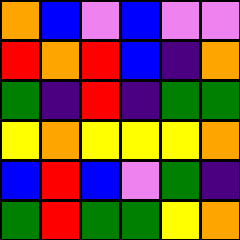[["orange", "blue", "violet", "blue", "violet", "violet"], ["red", "orange", "red", "blue", "indigo", "orange"], ["green", "indigo", "red", "indigo", "green", "green"], ["yellow", "orange", "yellow", "yellow", "yellow", "orange"], ["blue", "red", "blue", "violet", "green", "indigo"], ["green", "red", "green", "green", "yellow", "orange"]]